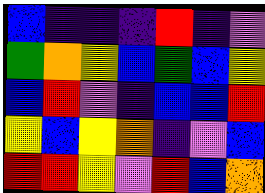[["blue", "indigo", "indigo", "indigo", "red", "indigo", "violet"], ["green", "orange", "yellow", "blue", "green", "blue", "yellow"], ["blue", "red", "violet", "indigo", "blue", "blue", "red"], ["yellow", "blue", "yellow", "orange", "indigo", "violet", "blue"], ["red", "red", "yellow", "violet", "red", "blue", "orange"]]